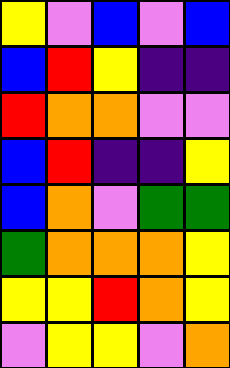[["yellow", "violet", "blue", "violet", "blue"], ["blue", "red", "yellow", "indigo", "indigo"], ["red", "orange", "orange", "violet", "violet"], ["blue", "red", "indigo", "indigo", "yellow"], ["blue", "orange", "violet", "green", "green"], ["green", "orange", "orange", "orange", "yellow"], ["yellow", "yellow", "red", "orange", "yellow"], ["violet", "yellow", "yellow", "violet", "orange"]]